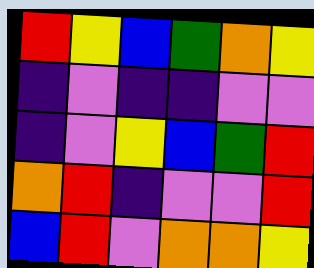[["red", "yellow", "blue", "green", "orange", "yellow"], ["indigo", "violet", "indigo", "indigo", "violet", "violet"], ["indigo", "violet", "yellow", "blue", "green", "red"], ["orange", "red", "indigo", "violet", "violet", "red"], ["blue", "red", "violet", "orange", "orange", "yellow"]]